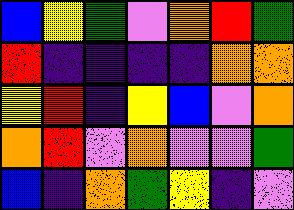[["blue", "yellow", "green", "violet", "orange", "red", "green"], ["red", "indigo", "indigo", "indigo", "indigo", "orange", "orange"], ["yellow", "red", "indigo", "yellow", "blue", "violet", "orange"], ["orange", "red", "violet", "orange", "violet", "violet", "green"], ["blue", "indigo", "orange", "green", "yellow", "indigo", "violet"]]